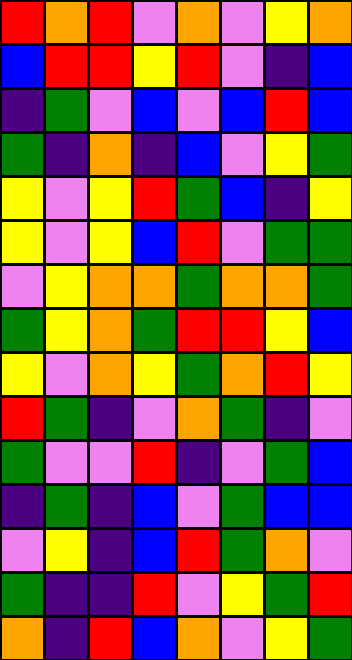[["red", "orange", "red", "violet", "orange", "violet", "yellow", "orange"], ["blue", "red", "red", "yellow", "red", "violet", "indigo", "blue"], ["indigo", "green", "violet", "blue", "violet", "blue", "red", "blue"], ["green", "indigo", "orange", "indigo", "blue", "violet", "yellow", "green"], ["yellow", "violet", "yellow", "red", "green", "blue", "indigo", "yellow"], ["yellow", "violet", "yellow", "blue", "red", "violet", "green", "green"], ["violet", "yellow", "orange", "orange", "green", "orange", "orange", "green"], ["green", "yellow", "orange", "green", "red", "red", "yellow", "blue"], ["yellow", "violet", "orange", "yellow", "green", "orange", "red", "yellow"], ["red", "green", "indigo", "violet", "orange", "green", "indigo", "violet"], ["green", "violet", "violet", "red", "indigo", "violet", "green", "blue"], ["indigo", "green", "indigo", "blue", "violet", "green", "blue", "blue"], ["violet", "yellow", "indigo", "blue", "red", "green", "orange", "violet"], ["green", "indigo", "indigo", "red", "violet", "yellow", "green", "red"], ["orange", "indigo", "red", "blue", "orange", "violet", "yellow", "green"]]